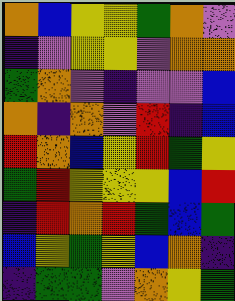[["orange", "blue", "yellow", "yellow", "green", "orange", "violet"], ["indigo", "violet", "yellow", "yellow", "violet", "orange", "orange"], ["green", "orange", "violet", "indigo", "violet", "violet", "blue"], ["orange", "indigo", "orange", "violet", "red", "indigo", "blue"], ["red", "orange", "blue", "yellow", "red", "green", "yellow"], ["green", "red", "yellow", "yellow", "yellow", "blue", "red"], ["indigo", "red", "orange", "red", "green", "blue", "green"], ["blue", "yellow", "green", "yellow", "blue", "orange", "indigo"], ["indigo", "green", "green", "violet", "orange", "yellow", "green"]]